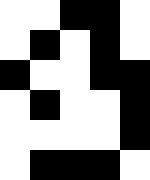[["white", "white", "black", "black", "white"], ["white", "black", "white", "black", "white"], ["black", "white", "white", "black", "black"], ["white", "black", "white", "white", "black"], ["white", "white", "white", "white", "black"], ["white", "black", "black", "black", "white"]]